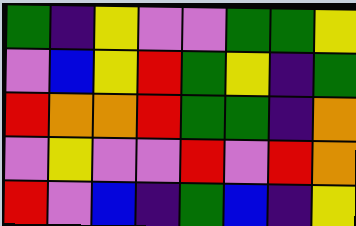[["green", "indigo", "yellow", "violet", "violet", "green", "green", "yellow"], ["violet", "blue", "yellow", "red", "green", "yellow", "indigo", "green"], ["red", "orange", "orange", "red", "green", "green", "indigo", "orange"], ["violet", "yellow", "violet", "violet", "red", "violet", "red", "orange"], ["red", "violet", "blue", "indigo", "green", "blue", "indigo", "yellow"]]